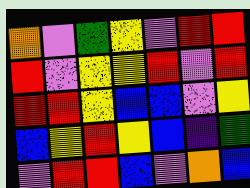[["orange", "violet", "green", "yellow", "violet", "red", "red"], ["red", "violet", "yellow", "yellow", "red", "violet", "red"], ["red", "red", "yellow", "blue", "blue", "violet", "yellow"], ["blue", "yellow", "red", "yellow", "blue", "indigo", "green"], ["violet", "red", "red", "blue", "violet", "orange", "blue"]]